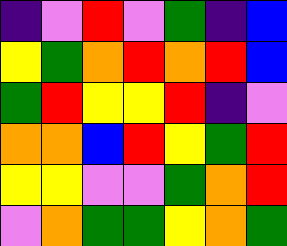[["indigo", "violet", "red", "violet", "green", "indigo", "blue"], ["yellow", "green", "orange", "red", "orange", "red", "blue"], ["green", "red", "yellow", "yellow", "red", "indigo", "violet"], ["orange", "orange", "blue", "red", "yellow", "green", "red"], ["yellow", "yellow", "violet", "violet", "green", "orange", "red"], ["violet", "orange", "green", "green", "yellow", "orange", "green"]]